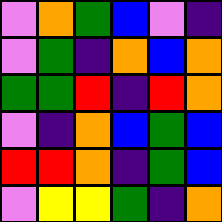[["violet", "orange", "green", "blue", "violet", "indigo"], ["violet", "green", "indigo", "orange", "blue", "orange"], ["green", "green", "red", "indigo", "red", "orange"], ["violet", "indigo", "orange", "blue", "green", "blue"], ["red", "red", "orange", "indigo", "green", "blue"], ["violet", "yellow", "yellow", "green", "indigo", "orange"]]